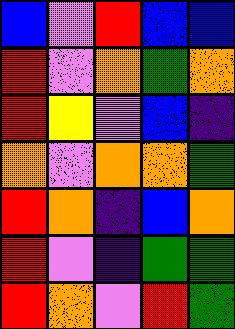[["blue", "violet", "red", "blue", "blue"], ["red", "violet", "orange", "green", "orange"], ["red", "yellow", "violet", "blue", "indigo"], ["orange", "violet", "orange", "orange", "green"], ["red", "orange", "indigo", "blue", "orange"], ["red", "violet", "indigo", "green", "green"], ["red", "orange", "violet", "red", "green"]]